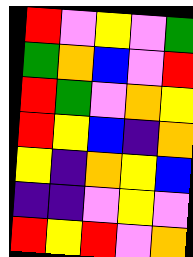[["red", "violet", "yellow", "violet", "green"], ["green", "orange", "blue", "violet", "red"], ["red", "green", "violet", "orange", "yellow"], ["red", "yellow", "blue", "indigo", "orange"], ["yellow", "indigo", "orange", "yellow", "blue"], ["indigo", "indigo", "violet", "yellow", "violet"], ["red", "yellow", "red", "violet", "orange"]]